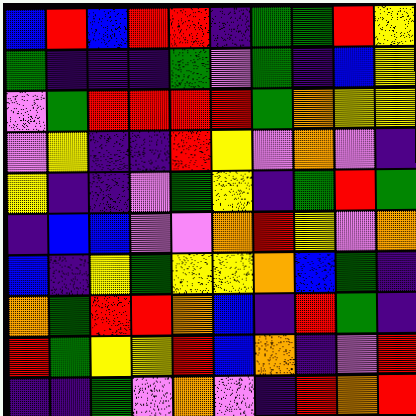[["blue", "red", "blue", "red", "red", "indigo", "green", "green", "red", "yellow"], ["green", "indigo", "indigo", "indigo", "green", "violet", "green", "indigo", "blue", "yellow"], ["violet", "green", "red", "red", "red", "red", "green", "orange", "yellow", "yellow"], ["violet", "yellow", "indigo", "indigo", "red", "yellow", "violet", "orange", "violet", "indigo"], ["yellow", "indigo", "indigo", "violet", "green", "yellow", "indigo", "green", "red", "green"], ["indigo", "blue", "blue", "violet", "violet", "orange", "red", "yellow", "violet", "orange"], ["blue", "indigo", "yellow", "green", "yellow", "yellow", "orange", "blue", "green", "indigo"], ["orange", "green", "red", "red", "orange", "blue", "indigo", "red", "green", "indigo"], ["red", "green", "yellow", "yellow", "red", "blue", "orange", "indigo", "violet", "red"], ["indigo", "indigo", "green", "violet", "orange", "violet", "indigo", "red", "orange", "red"]]